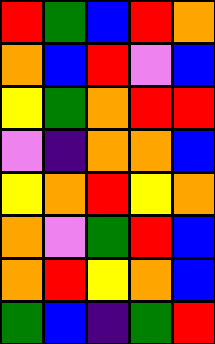[["red", "green", "blue", "red", "orange"], ["orange", "blue", "red", "violet", "blue"], ["yellow", "green", "orange", "red", "red"], ["violet", "indigo", "orange", "orange", "blue"], ["yellow", "orange", "red", "yellow", "orange"], ["orange", "violet", "green", "red", "blue"], ["orange", "red", "yellow", "orange", "blue"], ["green", "blue", "indigo", "green", "red"]]